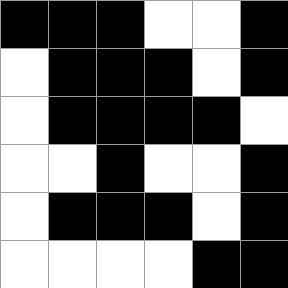[["black", "black", "black", "white", "white", "black"], ["white", "black", "black", "black", "white", "black"], ["white", "black", "black", "black", "black", "white"], ["white", "white", "black", "white", "white", "black"], ["white", "black", "black", "black", "white", "black"], ["white", "white", "white", "white", "black", "black"]]